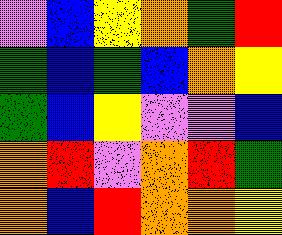[["violet", "blue", "yellow", "orange", "green", "red"], ["green", "blue", "green", "blue", "orange", "yellow"], ["green", "blue", "yellow", "violet", "violet", "blue"], ["orange", "red", "violet", "orange", "red", "green"], ["orange", "blue", "red", "orange", "orange", "yellow"]]